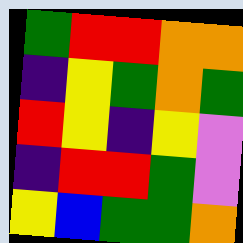[["green", "red", "red", "orange", "orange"], ["indigo", "yellow", "green", "orange", "green"], ["red", "yellow", "indigo", "yellow", "violet"], ["indigo", "red", "red", "green", "violet"], ["yellow", "blue", "green", "green", "orange"]]